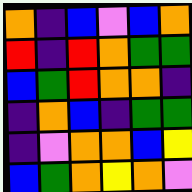[["orange", "indigo", "blue", "violet", "blue", "orange"], ["red", "indigo", "red", "orange", "green", "green"], ["blue", "green", "red", "orange", "orange", "indigo"], ["indigo", "orange", "blue", "indigo", "green", "green"], ["indigo", "violet", "orange", "orange", "blue", "yellow"], ["blue", "green", "orange", "yellow", "orange", "violet"]]